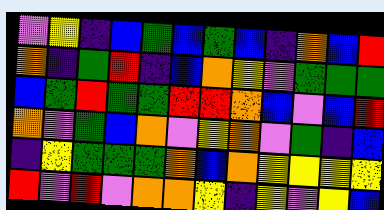[["violet", "yellow", "indigo", "blue", "green", "blue", "green", "blue", "indigo", "orange", "blue", "red"], ["orange", "indigo", "green", "red", "indigo", "blue", "orange", "yellow", "violet", "green", "green", "green"], ["blue", "green", "red", "green", "green", "red", "red", "orange", "blue", "violet", "blue", "red"], ["orange", "violet", "green", "blue", "orange", "violet", "yellow", "orange", "violet", "green", "indigo", "blue"], ["indigo", "yellow", "green", "green", "green", "orange", "blue", "orange", "yellow", "yellow", "yellow", "yellow"], ["red", "violet", "red", "violet", "orange", "orange", "yellow", "indigo", "yellow", "violet", "yellow", "blue"]]